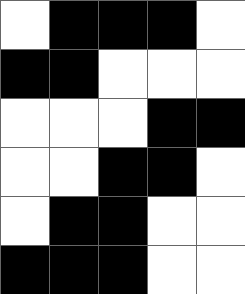[["white", "black", "black", "black", "white"], ["black", "black", "white", "white", "white"], ["white", "white", "white", "black", "black"], ["white", "white", "black", "black", "white"], ["white", "black", "black", "white", "white"], ["black", "black", "black", "white", "white"]]